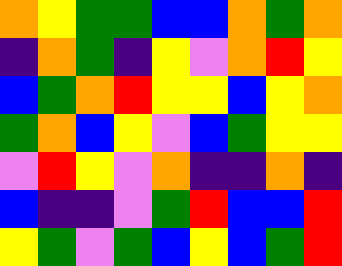[["orange", "yellow", "green", "green", "blue", "blue", "orange", "green", "orange"], ["indigo", "orange", "green", "indigo", "yellow", "violet", "orange", "red", "yellow"], ["blue", "green", "orange", "red", "yellow", "yellow", "blue", "yellow", "orange"], ["green", "orange", "blue", "yellow", "violet", "blue", "green", "yellow", "yellow"], ["violet", "red", "yellow", "violet", "orange", "indigo", "indigo", "orange", "indigo"], ["blue", "indigo", "indigo", "violet", "green", "red", "blue", "blue", "red"], ["yellow", "green", "violet", "green", "blue", "yellow", "blue", "green", "red"]]